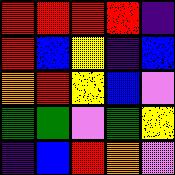[["red", "red", "red", "red", "indigo"], ["red", "blue", "yellow", "indigo", "blue"], ["orange", "red", "yellow", "blue", "violet"], ["green", "green", "violet", "green", "yellow"], ["indigo", "blue", "red", "orange", "violet"]]